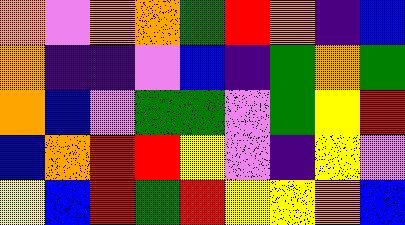[["orange", "violet", "orange", "orange", "green", "red", "orange", "indigo", "blue"], ["orange", "indigo", "indigo", "violet", "blue", "indigo", "green", "orange", "green"], ["orange", "blue", "violet", "green", "green", "violet", "green", "yellow", "red"], ["blue", "orange", "red", "red", "yellow", "violet", "indigo", "yellow", "violet"], ["yellow", "blue", "red", "green", "red", "yellow", "yellow", "orange", "blue"]]